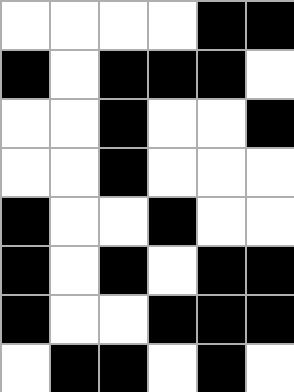[["white", "white", "white", "white", "black", "black"], ["black", "white", "black", "black", "black", "white"], ["white", "white", "black", "white", "white", "black"], ["white", "white", "black", "white", "white", "white"], ["black", "white", "white", "black", "white", "white"], ["black", "white", "black", "white", "black", "black"], ["black", "white", "white", "black", "black", "black"], ["white", "black", "black", "white", "black", "white"]]